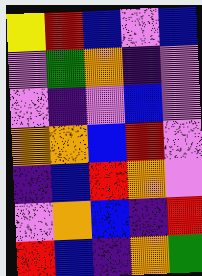[["yellow", "red", "blue", "violet", "blue"], ["violet", "green", "orange", "indigo", "violet"], ["violet", "indigo", "violet", "blue", "violet"], ["orange", "orange", "blue", "red", "violet"], ["indigo", "blue", "red", "orange", "violet"], ["violet", "orange", "blue", "indigo", "red"], ["red", "blue", "indigo", "orange", "green"]]